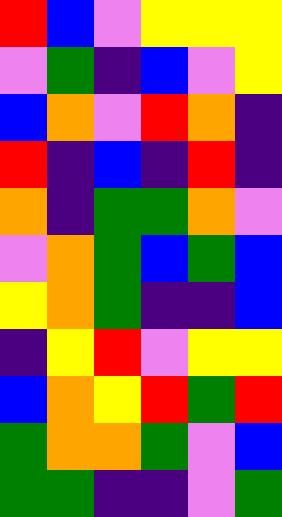[["red", "blue", "violet", "yellow", "yellow", "yellow"], ["violet", "green", "indigo", "blue", "violet", "yellow"], ["blue", "orange", "violet", "red", "orange", "indigo"], ["red", "indigo", "blue", "indigo", "red", "indigo"], ["orange", "indigo", "green", "green", "orange", "violet"], ["violet", "orange", "green", "blue", "green", "blue"], ["yellow", "orange", "green", "indigo", "indigo", "blue"], ["indigo", "yellow", "red", "violet", "yellow", "yellow"], ["blue", "orange", "yellow", "red", "green", "red"], ["green", "orange", "orange", "green", "violet", "blue"], ["green", "green", "indigo", "indigo", "violet", "green"]]